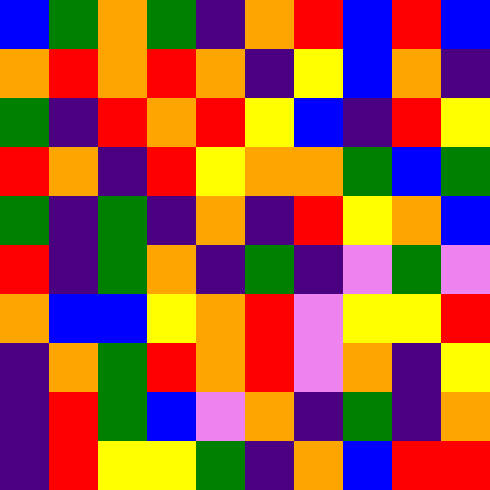[["blue", "green", "orange", "green", "indigo", "orange", "red", "blue", "red", "blue"], ["orange", "red", "orange", "red", "orange", "indigo", "yellow", "blue", "orange", "indigo"], ["green", "indigo", "red", "orange", "red", "yellow", "blue", "indigo", "red", "yellow"], ["red", "orange", "indigo", "red", "yellow", "orange", "orange", "green", "blue", "green"], ["green", "indigo", "green", "indigo", "orange", "indigo", "red", "yellow", "orange", "blue"], ["red", "indigo", "green", "orange", "indigo", "green", "indigo", "violet", "green", "violet"], ["orange", "blue", "blue", "yellow", "orange", "red", "violet", "yellow", "yellow", "red"], ["indigo", "orange", "green", "red", "orange", "red", "violet", "orange", "indigo", "yellow"], ["indigo", "red", "green", "blue", "violet", "orange", "indigo", "green", "indigo", "orange"], ["indigo", "red", "yellow", "yellow", "green", "indigo", "orange", "blue", "red", "red"]]